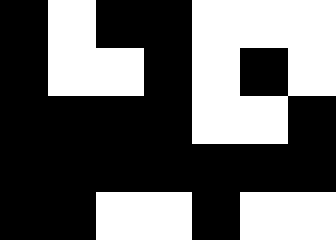[["black", "white", "black", "black", "white", "white", "white"], ["black", "white", "white", "black", "white", "black", "white"], ["black", "black", "black", "black", "white", "white", "black"], ["black", "black", "black", "black", "black", "black", "black"], ["black", "black", "white", "white", "black", "white", "white"]]